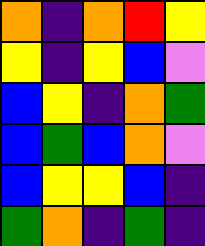[["orange", "indigo", "orange", "red", "yellow"], ["yellow", "indigo", "yellow", "blue", "violet"], ["blue", "yellow", "indigo", "orange", "green"], ["blue", "green", "blue", "orange", "violet"], ["blue", "yellow", "yellow", "blue", "indigo"], ["green", "orange", "indigo", "green", "indigo"]]